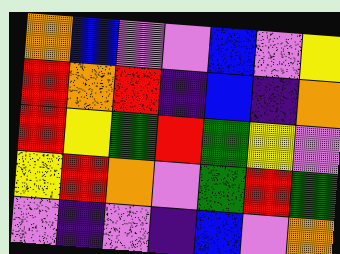[["orange", "blue", "violet", "violet", "blue", "violet", "yellow"], ["red", "orange", "red", "indigo", "blue", "indigo", "orange"], ["red", "yellow", "green", "red", "green", "yellow", "violet"], ["yellow", "red", "orange", "violet", "green", "red", "green"], ["violet", "indigo", "violet", "indigo", "blue", "violet", "orange"]]